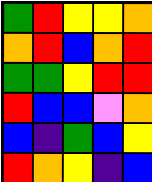[["green", "red", "yellow", "yellow", "orange"], ["orange", "red", "blue", "orange", "red"], ["green", "green", "yellow", "red", "red"], ["red", "blue", "blue", "violet", "orange"], ["blue", "indigo", "green", "blue", "yellow"], ["red", "orange", "yellow", "indigo", "blue"]]